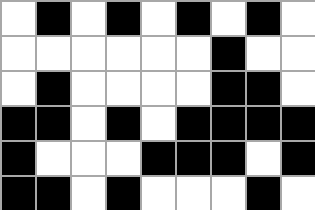[["white", "black", "white", "black", "white", "black", "white", "black", "white"], ["white", "white", "white", "white", "white", "white", "black", "white", "white"], ["white", "black", "white", "white", "white", "white", "black", "black", "white"], ["black", "black", "white", "black", "white", "black", "black", "black", "black"], ["black", "white", "white", "white", "black", "black", "black", "white", "black"], ["black", "black", "white", "black", "white", "white", "white", "black", "white"]]